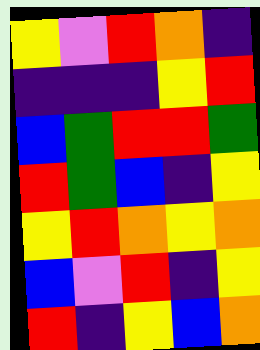[["yellow", "violet", "red", "orange", "indigo"], ["indigo", "indigo", "indigo", "yellow", "red"], ["blue", "green", "red", "red", "green"], ["red", "green", "blue", "indigo", "yellow"], ["yellow", "red", "orange", "yellow", "orange"], ["blue", "violet", "red", "indigo", "yellow"], ["red", "indigo", "yellow", "blue", "orange"]]